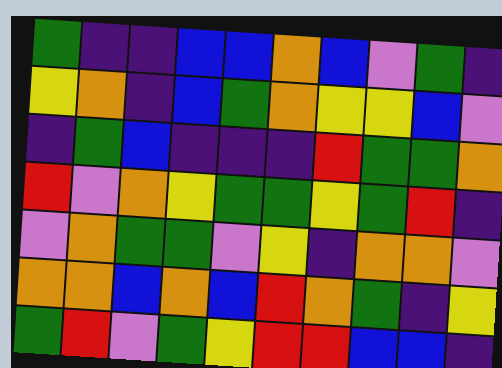[["green", "indigo", "indigo", "blue", "blue", "orange", "blue", "violet", "green", "indigo"], ["yellow", "orange", "indigo", "blue", "green", "orange", "yellow", "yellow", "blue", "violet"], ["indigo", "green", "blue", "indigo", "indigo", "indigo", "red", "green", "green", "orange"], ["red", "violet", "orange", "yellow", "green", "green", "yellow", "green", "red", "indigo"], ["violet", "orange", "green", "green", "violet", "yellow", "indigo", "orange", "orange", "violet"], ["orange", "orange", "blue", "orange", "blue", "red", "orange", "green", "indigo", "yellow"], ["green", "red", "violet", "green", "yellow", "red", "red", "blue", "blue", "indigo"]]